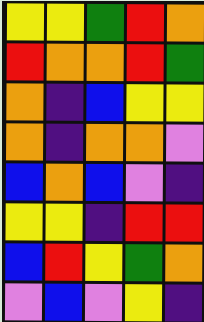[["yellow", "yellow", "green", "red", "orange"], ["red", "orange", "orange", "red", "green"], ["orange", "indigo", "blue", "yellow", "yellow"], ["orange", "indigo", "orange", "orange", "violet"], ["blue", "orange", "blue", "violet", "indigo"], ["yellow", "yellow", "indigo", "red", "red"], ["blue", "red", "yellow", "green", "orange"], ["violet", "blue", "violet", "yellow", "indigo"]]